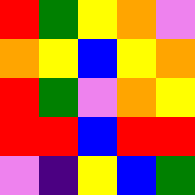[["red", "green", "yellow", "orange", "violet"], ["orange", "yellow", "blue", "yellow", "orange"], ["red", "green", "violet", "orange", "yellow"], ["red", "red", "blue", "red", "red"], ["violet", "indigo", "yellow", "blue", "green"]]